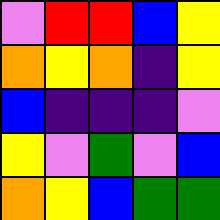[["violet", "red", "red", "blue", "yellow"], ["orange", "yellow", "orange", "indigo", "yellow"], ["blue", "indigo", "indigo", "indigo", "violet"], ["yellow", "violet", "green", "violet", "blue"], ["orange", "yellow", "blue", "green", "green"]]